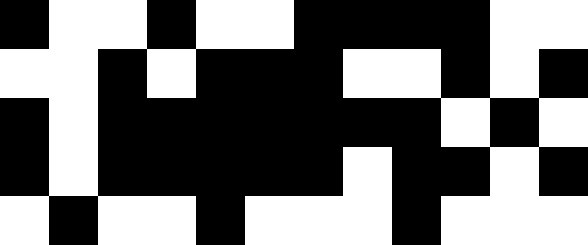[["black", "white", "white", "black", "white", "white", "black", "black", "black", "black", "white", "white"], ["white", "white", "black", "white", "black", "black", "black", "white", "white", "black", "white", "black"], ["black", "white", "black", "black", "black", "black", "black", "black", "black", "white", "black", "white"], ["black", "white", "black", "black", "black", "black", "black", "white", "black", "black", "white", "black"], ["white", "black", "white", "white", "black", "white", "white", "white", "black", "white", "white", "white"]]